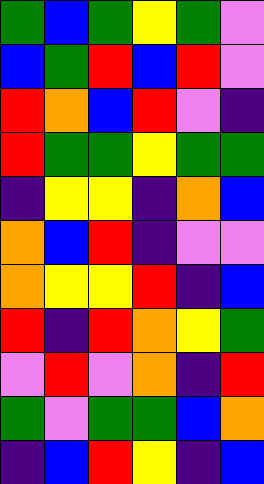[["green", "blue", "green", "yellow", "green", "violet"], ["blue", "green", "red", "blue", "red", "violet"], ["red", "orange", "blue", "red", "violet", "indigo"], ["red", "green", "green", "yellow", "green", "green"], ["indigo", "yellow", "yellow", "indigo", "orange", "blue"], ["orange", "blue", "red", "indigo", "violet", "violet"], ["orange", "yellow", "yellow", "red", "indigo", "blue"], ["red", "indigo", "red", "orange", "yellow", "green"], ["violet", "red", "violet", "orange", "indigo", "red"], ["green", "violet", "green", "green", "blue", "orange"], ["indigo", "blue", "red", "yellow", "indigo", "blue"]]